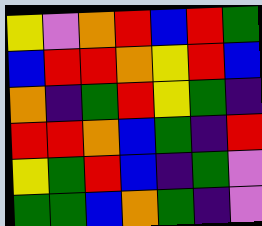[["yellow", "violet", "orange", "red", "blue", "red", "green"], ["blue", "red", "red", "orange", "yellow", "red", "blue"], ["orange", "indigo", "green", "red", "yellow", "green", "indigo"], ["red", "red", "orange", "blue", "green", "indigo", "red"], ["yellow", "green", "red", "blue", "indigo", "green", "violet"], ["green", "green", "blue", "orange", "green", "indigo", "violet"]]